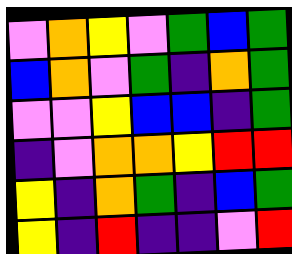[["violet", "orange", "yellow", "violet", "green", "blue", "green"], ["blue", "orange", "violet", "green", "indigo", "orange", "green"], ["violet", "violet", "yellow", "blue", "blue", "indigo", "green"], ["indigo", "violet", "orange", "orange", "yellow", "red", "red"], ["yellow", "indigo", "orange", "green", "indigo", "blue", "green"], ["yellow", "indigo", "red", "indigo", "indigo", "violet", "red"]]